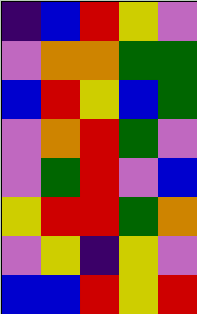[["indigo", "blue", "red", "yellow", "violet"], ["violet", "orange", "orange", "green", "green"], ["blue", "red", "yellow", "blue", "green"], ["violet", "orange", "red", "green", "violet"], ["violet", "green", "red", "violet", "blue"], ["yellow", "red", "red", "green", "orange"], ["violet", "yellow", "indigo", "yellow", "violet"], ["blue", "blue", "red", "yellow", "red"]]